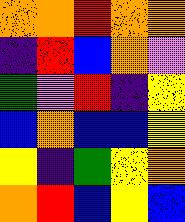[["orange", "orange", "red", "orange", "orange"], ["indigo", "red", "blue", "orange", "violet"], ["green", "violet", "red", "indigo", "yellow"], ["blue", "orange", "blue", "blue", "yellow"], ["yellow", "indigo", "green", "yellow", "orange"], ["orange", "red", "blue", "yellow", "blue"]]